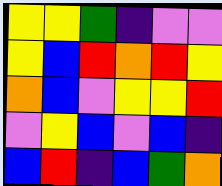[["yellow", "yellow", "green", "indigo", "violet", "violet"], ["yellow", "blue", "red", "orange", "red", "yellow"], ["orange", "blue", "violet", "yellow", "yellow", "red"], ["violet", "yellow", "blue", "violet", "blue", "indigo"], ["blue", "red", "indigo", "blue", "green", "orange"]]